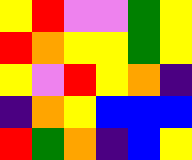[["yellow", "red", "violet", "violet", "green", "yellow"], ["red", "orange", "yellow", "yellow", "green", "yellow"], ["yellow", "violet", "red", "yellow", "orange", "indigo"], ["indigo", "orange", "yellow", "blue", "blue", "blue"], ["red", "green", "orange", "indigo", "blue", "yellow"]]